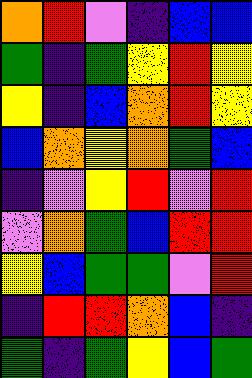[["orange", "red", "violet", "indigo", "blue", "blue"], ["green", "indigo", "green", "yellow", "red", "yellow"], ["yellow", "indigo", "blue", "orange", "red", "yellow"], ["blue", "orange", "yellow", "orange", "green", "blue"], ["indigo", "violet", "yellow", "red", "violet", "red"], ["violet", "orange", "green", "blue", "red", "red"], ["yellow", "blue", "green", "green", "violet", "red"], ["indigo", "red", "red", "orange", "blue", "indigo"], ["green", "indigo", "green", "yellow", "blue", "green"]]